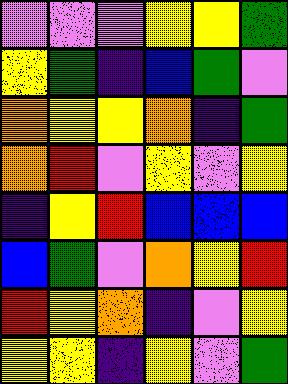[["violet", "violet", "violet", "yellow", "yellow", "green"], ["yellow", "green", "indigo", "blue", "green", "violet"], ["orange", "yellow", "yellow", "orange", "indigo", "green"], ["orange", "red", "violet", "yellow", "violet", "yellow"], ["indigo", "yellow", "red", "blue", "blue", "blue"], ["blue", "green", "violet", "orange", "yellow", "red"], ["red", "yellow", "orange", "indigo", "violet", "yellow"], ["yellow", "yellow", "indigo", "yellow", "violet", "green"]]